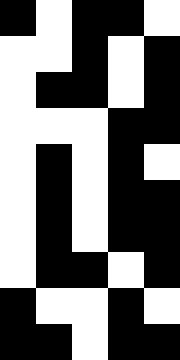[["black", "white", "black", "black", "white"], ["white", "white", "black", "white", "black"], ["white", "black", "black", "white", "black"], ["white", "white", "white", "black", "black"], ["white", "black", "white", "black", "white"], ["white", "black", "white", "black", "black"], ["white", "black", "white", "black", "black"], ["white", "black", "black", "white", "black"], ["black", "white", "white", "black", "white"], ["black", "black", "white", "black", "black"]]